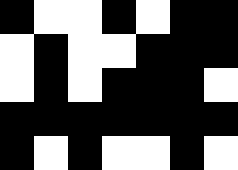[["black", "white", "white", "black", "white", "black", "black"], ["white", "black", "white", "white", "black", "black", "black"], ["white", "black", "white", "black", "black", "black", "white"], ["black", "black", "black", "black", "black", "black", "black"], ["black", "white", "black", "white", "white", "black", "white"]]